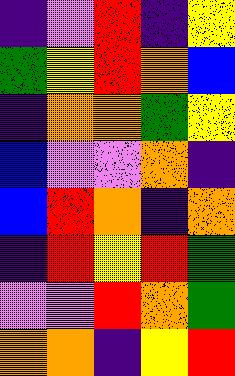[["indigo", "violet", "red", "indigo", "yellow"], ["green", "yellow", "red", "orange", "blue"], ["indigo", "orange", "orange", "green", "yellow"], ["blue", "violet", "violet", "orange", "indigo"], ["blue", "red", "orange", "indigo", "orange"], ["indigo", "red", "yellow", "red", "green"], ["violet", "violet", "red", "orange", "green"], ["orange", "orange", "indigo", "yellow", "red"]]